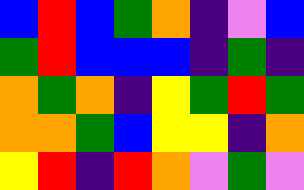[["blue", "red", "blue", "green", "orange", "indigo", "violet", "blue"], ["green", "red", "blue", "blue", "blue", "indigo", "green", "indigo"], ["orange", "green", "orange", "indigo", "yellow", "green", "red", "green"], ["orange", "orange", "green", "blue", "yellow", "yellow", "indigo", "orange"], ["yellow", "red", "indigo", "red", "orange", "violet", "green", "violet"]]